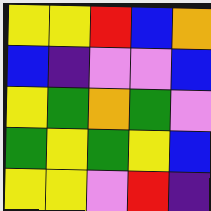[["yellow", "yellow", "red", "blue", "orange"], ["blue", "indigo", "violet", "violet", "blue"], ["yellow", "green", "orange", "green", "violet"], ["green", "yellow", "green", "yellow", "blue"], ["yellow", "yellow", "violet", "red", "indigo"]]